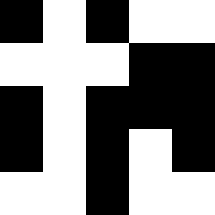[["black", "white", "black", "white", "white"], ["white", "white", "white", "black", "black"], ["black", "white", "black", "black", "black"], ["black", "white", "black", "white", "black"], ["white", "white", "black", "white", "white"]]